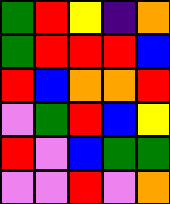[["green", "red", "yellow", "indigo", "orange"], ["green", "red", "red", "red", "blue"], ["red", "blue", "orange", "orange", "red"], ["violet", "green", "red", "blue", "yellow"], ["red", "violet", "blue", "green", "green"], ["violet", "violet", "red", "violet", "orange"]]